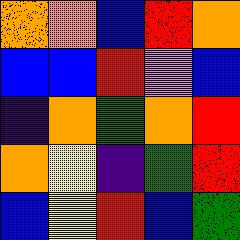[["orange", "orange", "blue", "red", "orange"], ["blue", "blue", "red", "violet", "blue"], ["indigo", "orange", "green", "orange", "red"], ["orange", "yellow", "indigo", "green", "red"], ["blue", "yellow", "red", "blue", "green"]]